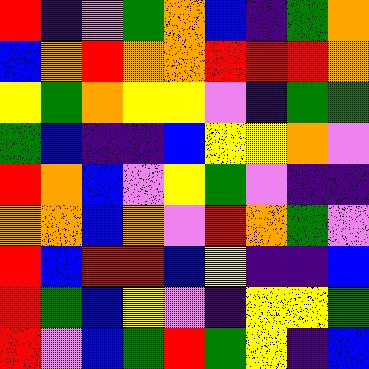[["red", "indigo", "violet", "green", "orange", "blue", "indigo", "green", "orange"], ["blue", "orange", "red", "orange", "orange", "red", "red", "red", "orange"], ["yellow", "green", "orange", "yellow", "yellow", "violet", "indigo", "green", "green"], ["green", "blue", "indigo", "indigo", "blue", "yellow", "yellow", "orange", "violet"], ["red", "orange", "blue", "violet", "yellow", "green", "violet", "indigo", "indigo"], ["orange", "orange", "blue", "orange", "violet", "red", "orange", "green", "violet"], ["red", "blue", "red", "red", "blue", "yellow", "indigo", "indigo", "blue"], ["red", "green", "blue", "yellow", "violet", "indigo", "yellow", "yellow", "green"], ["red", "violet", "blue", "green", "red", "green", "yellow", "indigo", "blue"]]